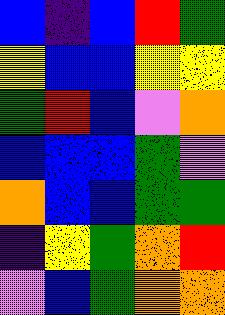[["blue", "indigo", "blue", "red", "green"], ["yellow", "blue", "blue", "yellow", "yellow"], ["green", "red", "blue", "violet", "orange"], ["blue", "blue", "blue", "green", "violet"], ["orange", "blue", "blue", "green", "green"], ["indigo", "yellow", "green", "orange", "red"], ["violet", "blue", "green", "orange", "orange"]]